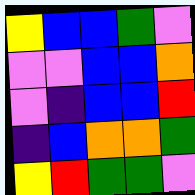[["yellow", "blue", "blue", "green", "violet"], ["violet", "violet", "blue", "blue", "orange"], ["violet", "indigo", "blue", "blue", "red"], ["indigo", "blue", "orange", "orange", "green"], ["yellow", "red", "green", "green", "violet"]]